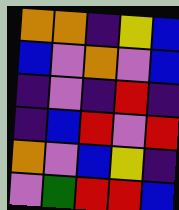[["orange", "orange", "indigo", "yellow", "blue"], ["blue", "violet", "orange", "violet", "blue"], ["indigo", "violet", "indigo", "red", "indigo"], ["indigo", "blue", "red", "violet", "red"], ["orange", "violet", "blue", "yellow", "indigo"], ["violet", "green", "red", "red", "blue"]]